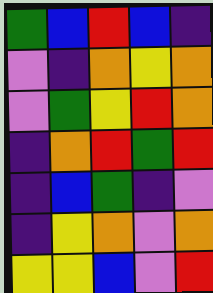[["green", "blue", "red", "blue", "indigo"], ["violet", "indigo", "orange", "yellow", "orange"], ["violet", "green", "yellow", "red", "orange"], ["indigo", "orange", "red", "green", "red"], ["indigo", "blue", "green", "indigo", "violet"], ["indigo", "yellow", "orange", "violet", "orange"], ["yellow", "yellow", "blue", "violet", "red"]]